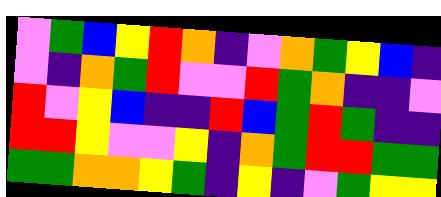[["violet", "green", "blue", "yellow", "red", "orange", "indigo", "violet", "orange", "green", "yellow", "blue", "indigo"], ["violet", "indigo", "orange", "green", "red", "violet", "violet", "red", "green", "orange", "indigo", "indigo", "violet"], ["red", "violet", "yellow", "blue", "indigo", "indigo", "red", "blue", "green", "red", "green", "indigo", "indigo"], ["red", "red", "yellow", "violet", "violet", "yellow", "indigo", "orange", "green", "red", "red", "green", "green"], ["green", "green", "orange", "orange", "yellow", "green", "indigo", "yellow", "indigo", "violet", "green", "yellow", "yellow"]]